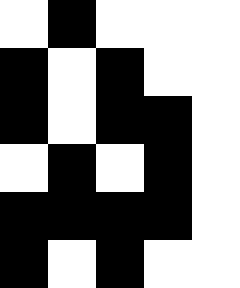[["white", "black", "white", "white", "white"], ["black", "white", "black", "white", "white"], ["black", "white", "black", "black", "white"], ["white", "black", "white", "black", "white"], ["black", "black", "black", "black", "white"], ["black", "white", "black", "white", "white"]]